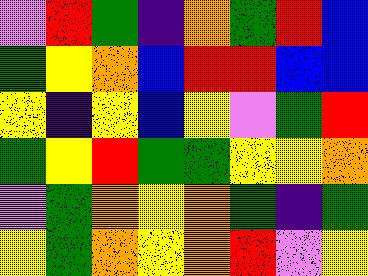[["violet", "red", "green", "indigo", "orange", "green", "red", "blue"], ["green", "yellow", "orange", "blue", "red", "red", "blue", "blue"], ["yellow", "indigo", "yellow", "blue", "yellow", "violet", "green", "red"], ["green", "yellow", "red", "green", "green", "yellow", "yellow", "orange"], ["violet", "green", "orange", "yellow", "orange", "green", "indigo", "green"], ["yellow", "green", "orange", "yellow", "orange", "red", "violet", "yellow"]]